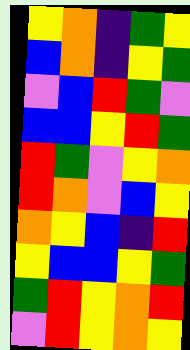[["yellow", "orange", "indigo", "green", "yellow"], ["blue", "orange", "indigo", "yellow", "green"], ["violet", "blue", "red", "green", "violet"], ["blue", "blue", "yellow", "red", "green"], ["red", "green", "violet", "yellow", "orange"], ["red", "orange", "violet", "blue", "yellow"], ["orange", "yellow", "blue", "indigo", "red"], ["yellow", "blue", "blue", "yellow", "green"], ["green", "red", "yellow", "orange", "red"], ["violet", "red", "yellow", "orange", "yellow"]]